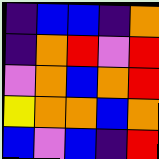[["indigo", "blue", "blue", "indigo", "orange"], ["indigo", "orange", "red", "violet", "red"], ["violet", "orange", "blue", "orange", "red"], ["yellow", "orange", "orange", "blue", "orange"], ["blue", "violet", "blue", "indigo", "red"]]